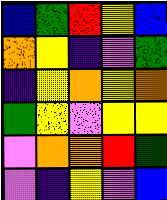[["blue", "green", "red", "yellow", "blue"], ["orange", "yellow", "indigo", "violet", "green"], ["indigo", "yellow", "orange", "yellow", "orange"], ["green", "yellow", "violet", "yellow", "yellow"], ["violet", "orange", "orange", "red", "green"], ["violet", "indigo", "yellow", "violet", "blue"]]